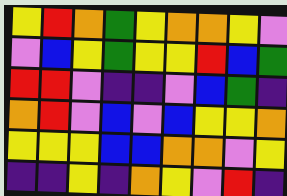[["yellow", "red", "orange", "green", "yellow", "orange", "orange", "yellow", "violet"], ["violet", "blue", "yellow", "green", "yellow", "yellow", "red", "blue", "green"], ["red", "red", "violet", "indigo", "indigo", "violet", "blue", "green", "indigo"], ["orange", "red", "violet", "blue", "violet", "blue", "yellow", "yellow", "orange"], ["yellow", "yellow", "yellow", "blue", "blue", "orange", "orange", "violet", "yellow"], ["indigo", "indigo", "yellow", "indigo", "orange", "yellow", "violet", "red", "indigo"]]